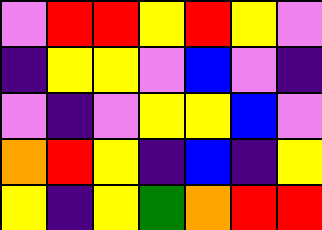[["violet", "red", "red", "yellow", "red", "yellow", "violet"], ["indigo", "yellow", "yellow", "violet", "blue", "violet", "indigo"], ["violet", "indigo", "violet", "yellow", "yellow", "blue", "violet"], ["orange", "red", "yellow", "indigo", "blue", "indigo", "yellow"], ["yellow", "indigo", "yellow", "green", "orange", "red", "red"]]